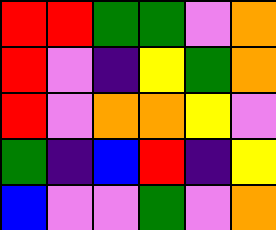[["red", "red", "green", "green", "violet", "orange"], ["red", "violet", "indigo", "yellow", "green", "orange"], ["red", "violet", "orange", "orange", "yellow", "violet"], ["green", "indigo", "blue", "red", "indigo", "yellow"], ["blue", "violet", "violet", "green", "violet", "orange"]]